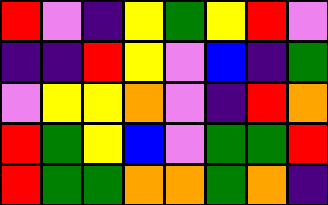[["red", "violet", "indigo", "yellow", "green", "yellow", "red", "violet"], ["indigo", "indigo", "red", "yellow", "violet", "blue", "indigo", "green"], ["violet", "yellow", "yellow", "orange", "violet", "indigo", "red", "orange"], ["red", "green", "yellow", "blue", "violet", "green", "green", "red"], ["red", "green", "green", "orange", "orange", "green", "orange", "indigo"]]